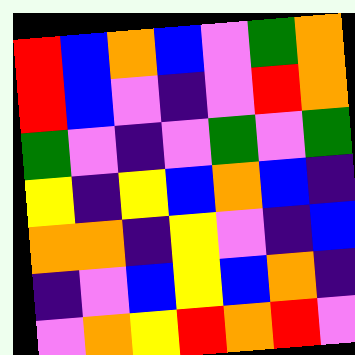[["red", "blue", "orange", "blue", "violet", "green", "orange"], ["red", "blue", "violet", "indigo", "violet", "red", "orange"], ["green", "violet", "indigo", "violet", "green", "violet", "green"], ["yellow", "indigo", "yellow", "blue", "orange", "blue", "indigo"], ["orange", "orange", "indigo", "yellow", "violet", "indigo", "blue"], ["indigo", "violet", "blue", "yellow", "blue", "orange", "indigo"], ["violet", "orange", "yellow", "red", "orange", "red", "violet"]]